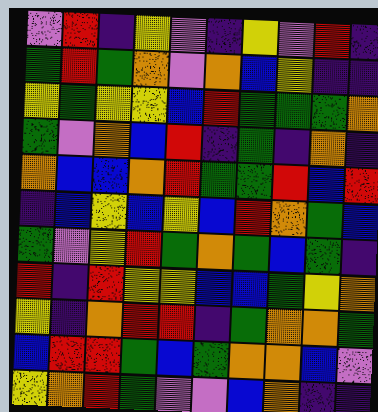[["violet", "red", "indigo", "yellow", "violet", "indigo", "yellow", "violet", "red", "indigo"], ["green", "red", "green", "orange", "violet", "orange", "blue", "yellow", "indigo", "indigo"], ["yellow", "green", "yellow", "yellow", "blue", "red", "green", "green", "green", "orange"], ["green", "violet", "orange", "blue", "red", "indigo", "green", "indigo", "orange", "indigo"], ["orange", "blue", "blue", "orange", "red", "green", "green", "red", "blue", "red"], ["indigo", "blue", "yellow", "blue", "yellow", "blue", "red", "orange", "green", "blue"], ["green", "violet", "yellow", "red", "green", "orange", "green", "blue", "green", "indigo"], ["red", "indigo", "red", "yellow", "yellow", "blue", "blue", "green", "yellow", "orange"], ["yellow", "indigo", "orange", "red", "red", "indigo", "green", "orange", "orange", "green"], ["blue", "red", "red", "green", "blue", "green", "orange", "orange", "blue", "violet"], ["yellow", "orange", "red", "green", "violet", "violet", "blue", "orange", "indigo", "indigo"]]